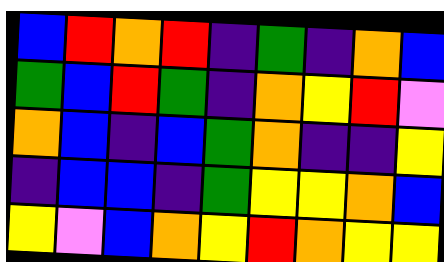[["blue", "red", "orange", "red", "indigo", "green", "indigo", "orange", "blue"], ["green", "blue", "red", "green", "indigo", "orange", "yellow", "red", "violet"], ["orange", "blue", "indigo", "blue", "green", "orange", "indigo", "indigo", "yellow"], ["indigo", "blue", "blue", "indigo", "green", "yellow", "yellow", "orange", "blue"], ["yellow", "violet", "blue", "orange", "yellow", "red", "orange", "yellow", "yellow"]]